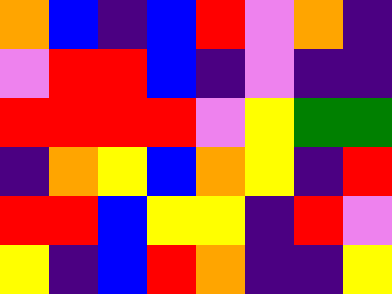[["orange", "blue", "indigo", "blue", "red", "violet", "orange", "indigo"], ["violet", "red", "red", "blue", "indigo", "violet", "indigo", "indigo"], ["red", "red", "red", "red", "violet", "yellow", "green", "green"], ["indigo", "orange", "yellow", "blue", "orange", "yellow", "indigo", "red"], ["red", "red", "blue", "yellow", "yellow", "indigo", "red", "violet"], ["yellow", "indigo", "blue", "red", "orange", "indigo", "indigo", "yellow"]]